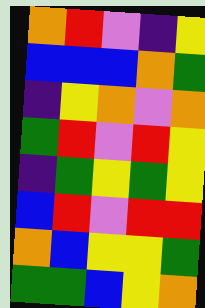[["orange", "red", "violet", "indigo", "yellow"], ["blue", "blue", "blue", "orange", "green"], ["indigo", "yellow", "orange", "violet", "orange"], ["green", "red", "violet", "red", "yellow"], ["indigo", "green", "yellow", "green", "yellow"], ["blue", "red", "violet", "red", "red"], ["orange", "blue", "yellow", "yellow", "green"], ["green", "green", "blue", "yellow", "orange"]]